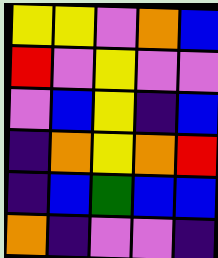[["yellow", "yellow", "violet", "orange", "blue"], ["red", "violet", "yellow", "violet", "violet"], ["violet", "blue", "yellow", "indigo", "blue"], ["indigo", "orange", "yellow", "orange", "red"], ["indigo", "blue", "green", "blue", "blue"], ["orange", "indigo", "violet", "violet", "indigo"]]